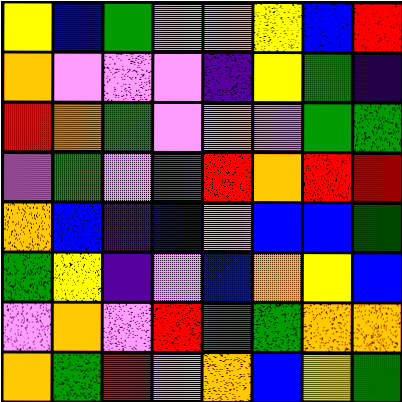[["yellow", "blue", "green", "violet", "orange", "yellow", "blue", "red"], ["orange", "violet", "violet", "violet", "indigo", "yellow", "green", "indigo"], ["red", "orange", "green", "violet", "orange", "violet", "green", "green"], ["violet", "green", "violet", "green", "red", "orange", "red", "red"], ["orange", "blue", "indigo", "blue", "violet", "blue", "blue", "green"], ["green", "yellow", "indigo", "violet", "blue", "orange", "yellow", "blue"], ["violet", "orange", "violet", "red", "green", "green", "orange", "orange"], ["orange", "green", "red", "violet", "orange", "blue", "yellow", "green"]]